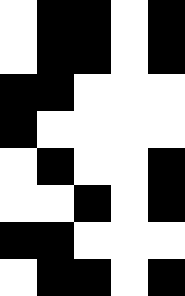[["white", "black", "black", "white", "black"], ["white", "black", "black", "white", "black"], ["black", "black", "white", "white", "white"], ["black", "white", "white", "white", "white"], ["white", "black", "white", "white", "black"], ["white", "white", "black", "white", "black"], ["black", "black", "white", "white", "white"], ["white", "black", "black", "white", "black"]]